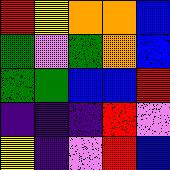[["red", "yellow", "orange", "orange", "blue"], ["green", "violet", "green", "orange", "blue"], ["green", "green", "blue", "blue", "red"], ["indigo", "indigo", "indigo", "red", "violet"], ["yellow", "indigo", "violet", "red", "blue"]]